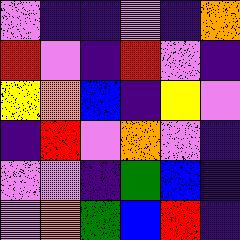[["violet", "indigo", "indigo", "violet", "indigo", "orange"], ["red", "violet", "indigo", "red", "violet", "indigo"], ["yellow", "orange", "blue", "indigo", "yellow", "violet"], ["indigo", "red", "violet", "orange", "violet", "indigo"], ["violet", "violet", "indigo", "green", "blue", "indigo"], ["violet", "orange", "green", "blue", "red", "indigo"]]